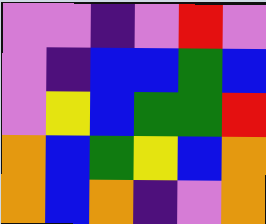[["violet", "violet", "indigo", "violet", "red", "violet"], ["violet", "indigo", "blue", "blue", "green", "blue"], ["violet", "yellow", "blue", "green", "green", "red"], ["orange", "blue", "green", "yellow", "blue", "orange"], ["orange", "blue", "orange", "indigo", "violet", "orange"]]